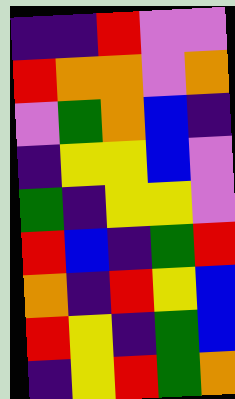[["indigo", "indigo", "red", "violet", "violet"], ["red", "orange", "orange", "violet", "orange"], ["violet", "green", "orange", "blue", "indigo"], ["indigo", "yellow", "yellow", "blue", "violet"], ["green", "indigo", "yellow", "yellow", "violet"], ["red", "blue", "indigo", "green", "red"], ["orange", "indigo", "red", "yellow", "blue"], ["red", "yellow", "indigo", "green", "blue"], ["indigo", "yellow", "red", "green", "orange"]]